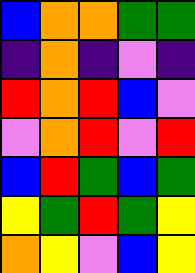[["blue", "orange", "orange", "green", "green"], ["indigo", "orange", "indigo", "violet", "indigo"], ["red", "orange", "red", "blue", "violet"], ["violet", "orange", "red", "violet", "red"], ["blue", "red", "green", "blue", "green"], ["yellow", "green", "red", "green", "yellow"], ["orange", "yellow", "violet", "blue", "yellow"]]